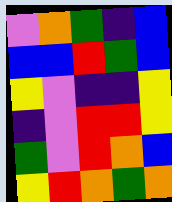[["violet", "orange", "green", "indigo", "blue"], ["blue", "blue", "red", "green", "blue"], ["yellow", "violet", "indigo", "indigo", "yellow"], ["indigo", "violet", "red", "red", "yellow"], ["green", "violet", "red", "orange", "blue"], ["yellow", "red", "orange", "green", "orange"]]